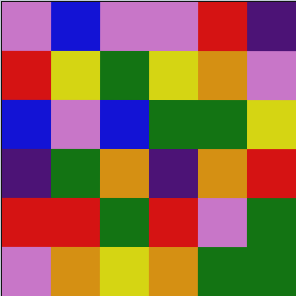[["violet", "blue", "violet", "violet", "red", "indigo"], ["red", "yellow", "green", "yellow", "orange", "violet"], ["blue", "violet", "blue", "green", "green", "yellow"], ["indigo", "green", "orange", "indigo", "orange", "red"], ["red", "red", "green", "red", "violet", "green"], ["violet", "orange", "yellow", "orange", "green", "green"]]